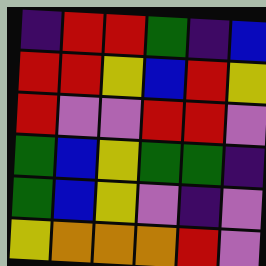[["indigo", "red", "red", "green", "indigo", "blue"], ["red", "red", "yellow", "blue", "red", "yellow"], ["red", "violet", "violet", "red", "red", "violet"], ["green", "blue", "yellow", "green", "green", "indigo"], ["green", "blue", "yellow", "violet", "indigo", "violet"], ["yellow", "orange", "orange", "orange", "red", "violet"]]